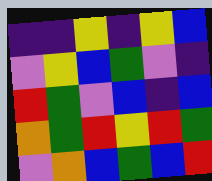[["indigo", "indigo", "yellow", "indigo", "yellow", "blue"], ["violet", "yellow", "blue", "green", "violet", "indigo"], ["red", "green", "violet", "blue", "indigo", "blue"], ["orange", "green", "red", "yellow", "red", "green"], ["violet", "orange", "blue", "green", "blue", "red"]]